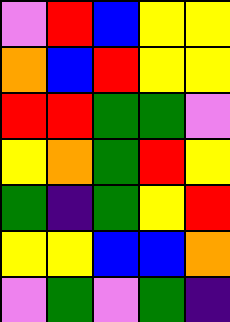[["violet", "red", "blue", "yellow", "yellow"], ["orange", "blue", "red", "yellow", "yellow"], ["red", "red", "green", "green", "violet"], ["yellow", "orange", "green", "red", "yellow"], ["green", "indigo", "green", "yellow", "red"], ["yellow", "yellow", "blue", "blue", "orange"], ["violet", "green", "violet", "green", "indigo"]]